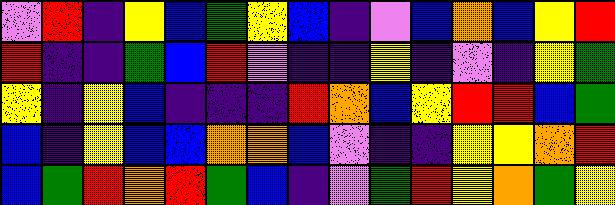[["violet", "red", "indigo", "yellow", "blue", "green", "yellow", "blue", "indigo", "violet", "blue", "orange", "blue", "yellow", "red"], ["red", "indigo", "indigo", "green", "blue", "red", "violet", "indigo", "indigo", "yellow", "indigo", "violet", "indigo", "yellow", "green"], ["yellow", "indigo", "yellow", "blue", "indigo", "indigo", "indigo", "red", "orange", "blue", "yellow", "red", "red", "blue", "green"], ["blue", "indigo", "yellow", "blue", "blue", "orange", "orange", "blue", "violet", "indigo", "indigo", "yellow", "yellow", "orange", "red"], ["blue", "green", "red", "orange", "red", "green", "blue", "indigo", "violet", "green", "red", "yellow", "orange", "green", "yellow"]]